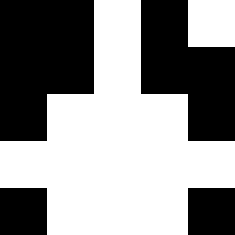[["black", "black", "white", "black", "white"], ["black", "black", "white", "black", "black"], ["black", "white", "white", "white", "black"], ["white", "white", "white", "white", "white"], ["black", "white", "white", "white", "black"]]